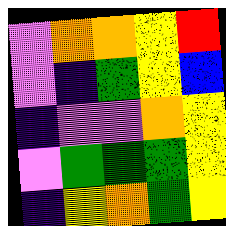[["violet", "orange", "orange", "yellow", "red"], ["violet", "indigo", "green", "yellow", "blue"], ["indigo", "violet", "violet", "orange", "yellow"], ["violet", "green", "green", "green", "yellow"], ["indigo", "yellow", "orange", "green", "yellow"]]